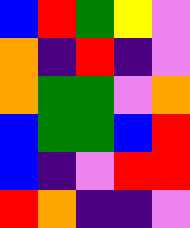[["blue", "red", "green", "yellow", "violet"], ["orange", "indigo", "red", "indigo", "violet"], ["orange", "green", "green", "violet", "orange"], ["blue", "green", "green", "blue", "red"], ["blue", "indigo", "violet", "red", "red"], ["red", "orange", "indigo", "indigo", "violet"]]